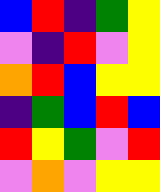[["blue", "red", "indigo", "green", "yellow"], ["violet", "indigo", "red", "violet", "yellow"], ["orange", "red", "blue", "yellow", "yellow"], ["indigo", "green", "blue", "red", "blue"], ["red", "yellow", "green", "violet", "red"], ["violet", "orange", "violet", "yellow", "yellow"]]